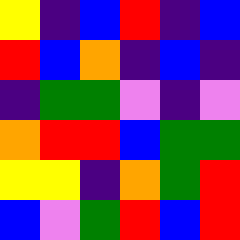[["yellow", "indigo", "blue", "red", "indigo", "blue"], ["red", "blue", "orange", "indigo", "blue", "indigo"], ["indigo", "green", "green", "violet", "indigo", "violet"], ["orange", "red", "red", "blue", "green", "green"], ["yellow", "yellow", "indigo", "orange", "green", "red"], ["blue", "violet", "green", "red", "blue", "red"]]